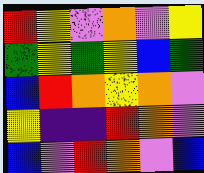[["red", "yellow", "violet", "orange", "violet", "yellow"], ["green", "yellow", "green", "yellow", "blue", "green"], ["blue", "red", "orange", "yellow", "orange", "violet"], ["yellow", "indigo", "indigo", "red", "orange", "violet"], ["blue", "violet", "red", "orange", "violet", "blue"]]